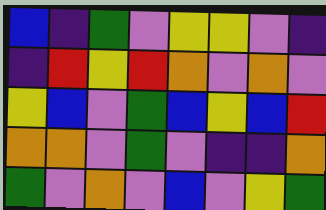[["blue", "indigo", "green", "violet", "yellow", "yellow", "violet", "indigo"], ["indigo", "red", "yellow", "red", "orange", "violet", "orange", "violet"], ["yellow", "blue", "violet", "green", "blue", "yellow", "blue", "red"], ["orange", "orange", "violet", "green", "violet", "indigo", "indigo", "orange"], ["green", "violet", "orange", "violet", "blue", "violet", "yellow", "green"]]